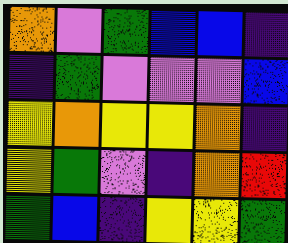[["orange", "violet", "green", "blue", "blue", "indigo"], ["indigo", "green", "violet", "violet", "violet", "blue"], ["yellow", "orange", "yellow", "yellow", "orange", "indigo"], ["yellow", "green", "violet", "indigo", "orange", "red"], ["green", "blue", "indigo", "yellow", "yellow", "green"]]